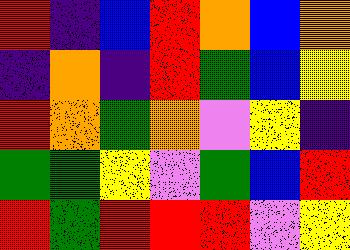[["red", "indigo", "blue", "red", "orange", "blue", "orange"], ["indigo", "orange", "indigo", "red", "green", "blue", "yellow"], ["red", "orange", "green", "orange", "violet", "yellow", "indigo"], ["green", "green", "yellow", "violet", "green", "blue", "red"], ["red", "green", "red", "red", "red", "violet", "yellow"]]